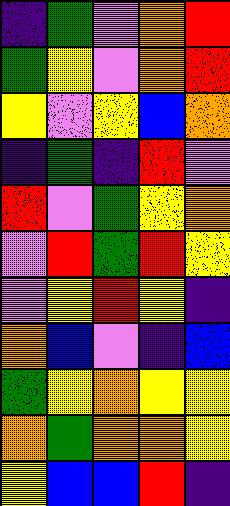[["indigo", "green", "violet", "orange", "red"], ["green", "yellow", "violet", "orange", "red"], ["yellow", "violet", "yellow", "blue", "orange"], ["indigo", "green", "indigo", "red", "violet"], ["red", "violet", "green", "yellow", "orange"], ["violet", "red", "green", "red", "yellow"], ["violet", "yellow", "red", "yellow", "indigo"], ["orange", "blue", "violet", "indigo", "blue"], ["green", "yellow", "orange", "yellow", "yellow"], ["orange", "green", "orange", "orange", "yellow"], ["yellow", "blue", "blue", "red", "indigo"]]